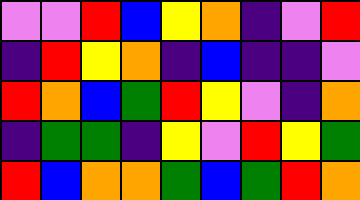[["violet", "violet", "red", "blue", "yellow", "orange", "indigo", "violet", "red"], ["indigo", "red", "yellow", "orange", "indigo", "blue", "indigo", "indigo", "violet"], ["red", "orange", "blue", "green", "red", "yellow", "violet", "indigo", "orange"], ["indigo", "green", "green", "indigo", "yellow", "violet", "red", "yellow", "green"], ["red", "blue", "orange", "orange", "green", "blue", "green", "red", "orange"]]